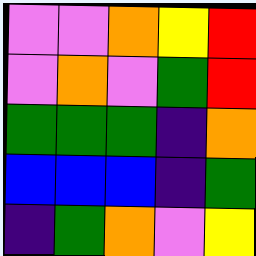[["violet", "violet", "orange", "yellow", "red"], ["violet", "orange", "violet", "green", "red"], ["green", "green", "green", "indigo", "orange"], ["blue", "blue", "blue", "indigo", "green"], ["indigo", "green", "orange", "violet", "yellow"]]